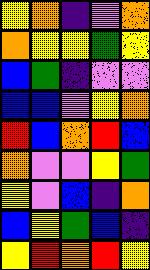[["yellow", "orange", "indigo", "violet", "orange"], ["orange", "yellow", "yellow", "green", "yellow"], ["blue", "green", "indigo", "violet", "violet"], ["blue", "blue", "violet", "yellow", "orange"], ["red", "blue", "orange", "red", "blue"], ["orange", "violet", "violet", "yellow", "green"], ["yellow", "violet", "blue", "indigo", "orange"], ["blue", "yellow", "green", "blue", "indigo"], ["yellow", "red", "orange", "red", "yellow"]]